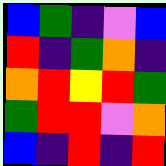[["blue", "green", "indigo", "violet", "blue"], ["red", "indigo", "green", "orange", "indigo"], ["orange", "red", "yellow", "red", "green"], ["green", "red", "red", "violet", "orange"], ["blue", "indigo", "red", "indigo", "red"]]